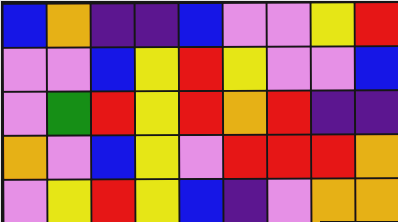[["blue", "orange", "indigo", "indigo", "blue", "violet", "violet", "yellow", "red"], ["violet", "violet", "blue", "yellow", "red", "yellow", "violet", "violet", "blue"], ["violet", "green", "red", "yellow", "red", "orange", "red", "indigo", "indigo"], ["orange", "violet", "blue", "yellow", "violet", "red", "red", "red", "orange"], ["violet", "yellow", "red", "yellow", "blue", "indigo", "violet", "orange", "orange"]]